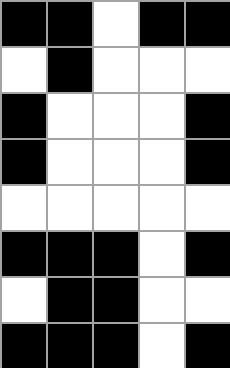[["black", "black", "white", "black", "black"], ["white", "black", "white", "white", "white"], ["black", "white", "white", "white", "black"], ["black", "white", "white", "white", "black"], ["white", "white", "white", "white", "white"], ["black", "black", "black", "white", "black"], ["white", "black", "black", "white", "white"], ["black", "black", "black", "white", "black"]]